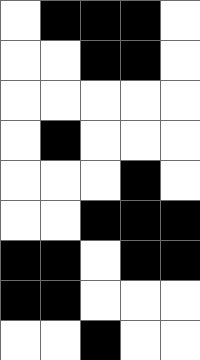[["white", "black", "black", "black", "white"], ["white", "white", "black", "black", "white"], ["white", "white", "white", "white", "white"], ["white", "black", "white", "white", "white"], ["white", "white", "white", "black", "white"], ["white", "white", "black", "black", "black"], ["black", "black", "white", "black", "black"], ["black", "black", "white", "white", "white"], ["white", "white", "black", "white", "white"]]